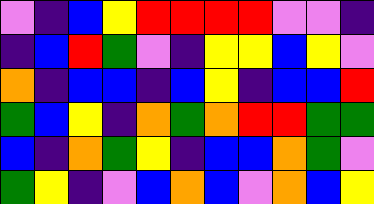[["violet", "indigo", "blue", "yellow", "red", "red", "red", "red", "violet", "violet", "indigo"], ["indigo", "blue", "red", "green", "violet", "indigo", "yellow", "yellow", "blue", "yellow", "violet"], ["orange", "indigo", "blue", "blue", "indigo", "blue", "yellow", "indigo", "blue", "blue", "red"], ["green", "blue", "yellow", "indigo", "orange", "green", "orange", "red", "red", "green", "green"], ["blue", "indigo", "orange", "green", "yellow", "indigo", "blue", "blue", "orange", "green", "violet"], ["green", "yellow", "indigo", "violet", "blue", "orange", "blue", "violet", "orange", "blue", "yellow"]]